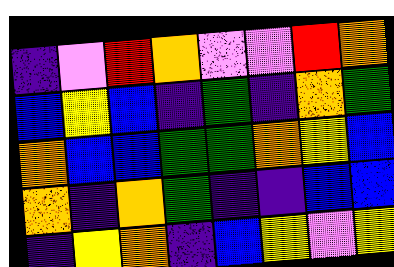[["indigo", "violet", "red", "orange", "violet", "violet", "red", "orange"], ["blue", "yellow", "blue", "indigo", "green", "indigo", "orange", "green"], ["orange", "blue", "blue", "green", "green", "orange", "yellow", "blue"], ["orange", "indigo", "orange", "green", "indigo", "indigo", "blue", "blue"], ["indigo", "yellow", "orange", "indigo", "blue", "yellow", "violet", "yellow"]]